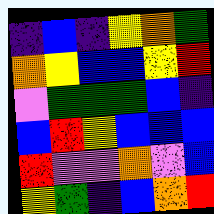[["indigo", "blue", "indigo", "yellow", "orange", "green"], ["orange", "yellow", "blue", "blue", "yellow", "red"], ["violet", "green", "green", "green", "blue", "indigo"], ["blue", "red", "yellow", "blue", "blue", "blue"], ["red", "violet", "violet", "orange", "violet", "blue"], ["yellow", "green", "indigo", "blue", "orange", "red"]]